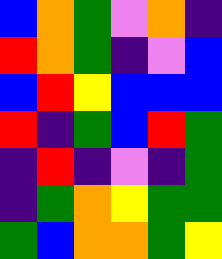[["blue", "orange", "green", "violet", "orange", "indigo"], ["red", "orange", "green", "indigo", "violet", "blue"], ["blue", "red", "yellow", "blue", "blue", "blue"], ["red", "indigo", "green", "blue", "red", "green"], ["indigo", "red", "indigo", "violet", "indigo", "green"], ["indigo", "green", "orange", "yellow", "green", "green"], ["green", "blue", "orange", "orange", "green", "yellow"]]